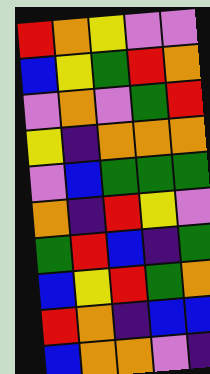[["red", "orange", "yellow", "violet", "violet"], ["blue", "yellow", "green", "red", "orange"], ["violet", "orange", "violet", "green", "red"], ["yellow", "indigo", "orange", "orange", "orange"], ["violet", "blue", "green", "green", "green"], ["orange", "indigo", "red", "yellow", "violet"], ["green", "red", "blue", "indigo", "green"], ["blue", "yellow", "red", "green", "orange"], ["red", "orange", "indigo", "blue", "blue"], ["blue", "orange", "orange", "violet", "indigo"]]